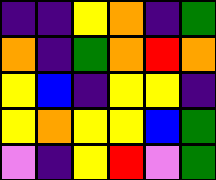[["indigo", "indigo", "yellow", "orange", "indigo", "green"], ["orange", "indigo", "green", "orange", "red", "orange"], ["yellow", "blue", "indigo", "yellow", "yellow", "indigo"], ["yellow", "orange", "yellow", "yellow", "blue", "green"], ["violet", "indigo", "yellow", "red", "violet", "green"]]